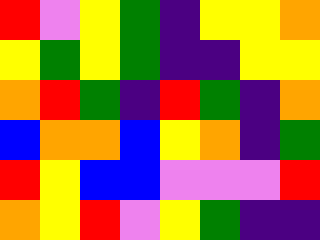[["red", "violet", "yellow", "green", "indigo", "yellow", "yellow", "orange"], ["yellow", "green", "yellow", "green", "indigo", "indigo", "yellow", "yellow"], ["orange", "red", "green", "indigo", "red", "green", "indigo", "orange"], ["blue", "orange", "orange", "blue", "yellow", "orange", "indigo", "green"], ["red", "yellow", "blue", "blue", "violet", "violet", "violet", "red"], ["orange", "yellow", "red", "violet", "yellow", "green", "indigo", "indigo"]]